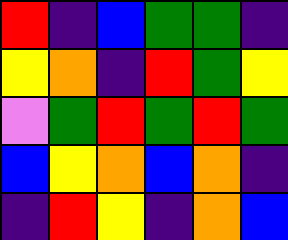[["red", "indigo", "blue", "green", "green", "indigo"], ["yellow", "orange", "indigo", "red", "green", "yellow"], ["violet", "green", "red", "green", "red", "green"], ["blue", "yellow", "orange", "blue", "orange", "indigo"], ["indigo", "red", "yellow", "indigo", "orange", "blue"]]